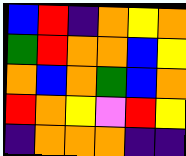[["blue", "red", "indigo", "orange", "yellow", "orange"], ["green", "red", "orange", "orange", "blue", "yellow"], ["orange", "blue", "orange", "green", "blue", "orange"], ["red", "orange", "yellow", "violet", "red", "yellow"], ["indigo", "orange", "orange", "orange", "indigo", "indigo"]]